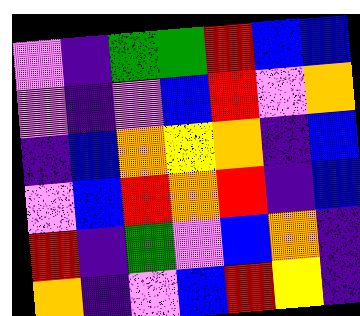[["violet", "indigo", "green", "green", "red", "blue", "blue"], ["violet", "indigo", "violet", "blue", "red", "violet", "orange"], ["indigo", "blue", "orange", "yellow", "orange", "indigo", "blue"], ["violet", "blue", "red", "orange", "red", "indigo", "blue"], ["red", "indigo", "green", "violet", "blue", "orange", "indigo"], ["orange", "indigo", "violet", "blue", "red", "yellow", "indigo"]]